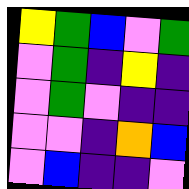[["yellow", "green", "blue", "violet", "green"], ["violet", "green", "indigo", "yellow", "indigo"], ["violet", "green", "violet", "indigo", "indigo"], ["violet", "violet", "indigo", "orange", "blue"], ["violet", "blue", "indigo", "indigo", "violet"]]